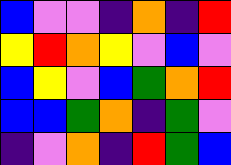[["blue", "violet", "violet", "indigo", "orange", "indigo", "red"], ["yellow", "red", "orange", "yellow", "violet", "blue", "violet"], ["blue", "yellow", "violet", "blue", "green", "orange", "red"], ["blue", "blue", "green", "orange", "indigo", "green", "violet"], ["indigo", "violet", "orange", "indigo", "red", "green", "blue"]]